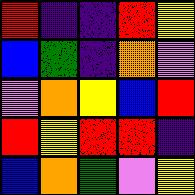[["red", "indigo", "indigo", "red", "yellow"], ["blue", "green", "indigo", "orange", "violet"], ["violet", "orange", "yellow", "blue", "red"], ["red", "yellow", "red", "red", "indigo"], ["blue", "orange", "green", "violet", "yellow"]]